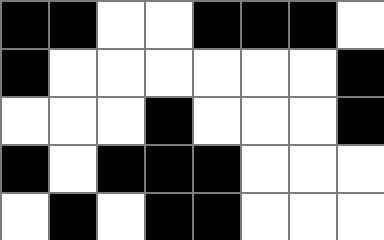[["black", "black", "white", "white", "black", "black", "black", "white"], ["black", "white", "white", "white", "white", "white", "white", "black"], ["white", "white", "white", "black", "white", "white", "white", "black"], ["black", "white", "black", "black", "black", "white", "white", "white"], ["white", "black", "white", "black", "black", "white", "white", "white"]]